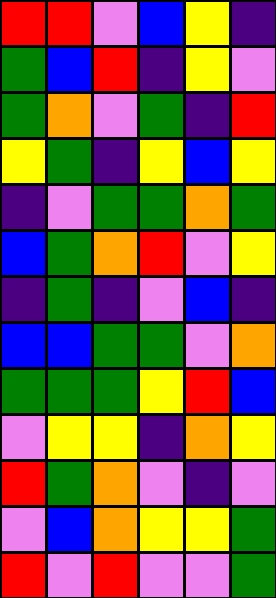[["red", "red", "violet", "blue", "yellow", "indigo"], ["green", "blue", "red", "indigo", "yellow", "violet"], ["green", "orange", "violet", "green", "indigo", "red"], ["yellow", "green", "indigo", "yellow", "blue", "yellow"], ["indigo", "violet", "green", "green", "orange", "green"], ["blue", "green", "orange", "red", "violet", "yellow"], ["indigo", "green", "indigo", "violet", "blue", "indigo"], ["blue", "blue", "green", "green", "violet", "orange"], ["green", "green", "green", "yellow", "red", "blue"], ["violet", "yellow", "yellow", "indigo", "orange", "yellow"], ["red", "green", "orange", "violet", "indigo", "violet"], ["violet", "blue", "orange", "yellow", "yellow", "green"], ["red", "violet", "red", "violet", "violet", "green"]]